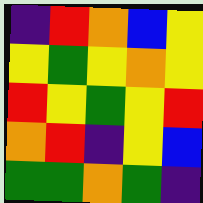[["indigo", "red", "orange", "blue", "yellow"], ["yellow", "green", "yellow", "orange", "yellow"], ["red", "yellow", "green", "yellow", "red"], ["orange", "red", "indigo", "yellow", "blue"], ["green", "green", "orange", "green", "indigo"]]